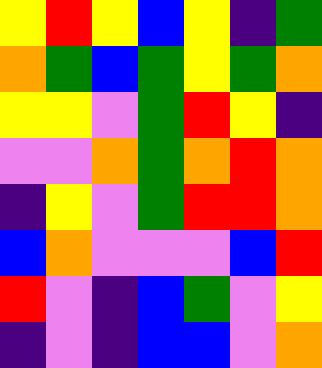[["yellow", "red", "yellow", "blue", "yellow", "indigo", "green"], ["orange", "green", "blue", "green", "yellow", "green", "orange"], ["yellow", "yellow", "violet", "green", "red", "yellow", "indigo"], ["violet", "violet", "orange", "green", "orange", "red", "orange"], ["indigo", "yellow", "violet", "green", "red", "red", "orange"], ["blue", "orange", "violet", "violet", "violet", "blue", "red"], ["red", "violet", "indigo", "blue", "green", "violet", "yellow"], ["indigo", "violet", "indigo", "blue", "blue", "violet", "orange"]]